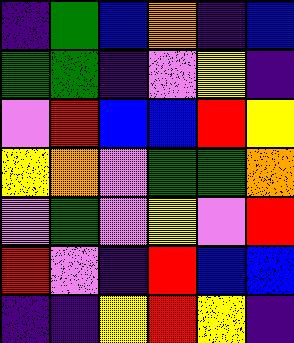[["indigo", "green", "blue", "orange", "indigo", "blue"], ["green", "green", "indigo", "violet", "yellow", "indigo"], ["violet", "red", "blue", "blue", "red", "yellow"], ["yellow", "orange", "violet", "green", "green", "orange"], ["violet", "green", "violet", "yellow", "violet", "red"], ["red", "violet", "indigo", "red", "blue", "blue"], ["indigo", "indigo", "yellow", "red", "yellow", "indigo"]]